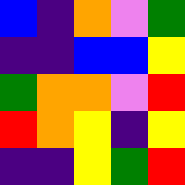[["blue", "indigo", "orange", "violet", "green"], ["indigo", "indigo", "blue", "blue", "yellow"], ["green", "orange", "orange", "violet", "red"], ["red", "orange", "yellow", "indigo", "yellow"], ["indigo", "indigo", "yellow", "green", "red"]]